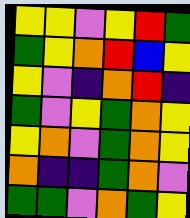[["yellow", "yellow", "violet", "yellow", "red", "green"], ["green", "yellow", "orange", "red", "blue", "yellow"], ["yellow", "violet", "indigo", "orange", "red", "indigo"], ["green", "violet", "yellow", "green", "orange", "yellow"], ["yellow", "orange", "violet", "green", "orange", "yellow"], ["orange", "indigo", "indigo", "green", "orange", "violet"], ["green", "green", "violet", "orange", "green", "yellow"]]